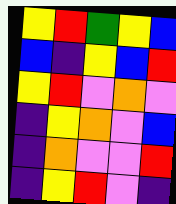[["yellow", "red", "green", "yellow", "blue"], ["blue", "indigo", "yellow", "blue", "red"], ["yellow", "red", "violet", "orange", "violet"], ["indigo", "yellow", "orange", "violet", "blue"], ["indigo", "orange", "violet", "violet", "red"], ["indigo", "yellow", "red", "violet", "indigo"]]